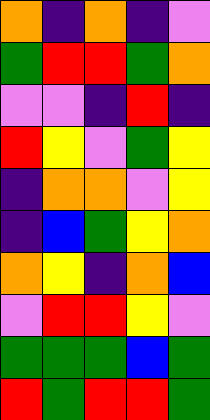[["orange", "indigo", "orange", "indigo", "violet"], ["green", "red", "red", "green", "orange"], ["violet", "violet", "indigo", "red", "indigo"], ["red", "yellow", "violet", "green", "yellow"], ["indigo", "orange", "orange", "violet", "yellow"], ["indigo", "blue", "green", "yellow", "orange"], ["orange", "yellow", "indigo", "orange", "blue"], ["violet", "red", "red", "yellow", "violet"], ["green", "green", "green", "blue", "green"], ["red", "green", "red", "red", "green"]]